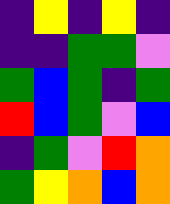[["indigo", "yellow", "indigo", "yellow", "indigo"], ["indigo", "indigo", "green", "green", "violet"], ["green", "blue", "green", "indigo", "green"], ["red", "blue", "green", "violet", "blue"], ["indigo", "green", "violet", "red", "orange"], ["green", "yellow", "orange", "blue", "orange"]]